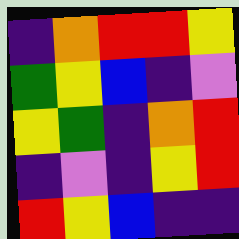[["indigo", "orange", "red", "red", "yellow"], ["green", "yellow", "blue", "indigo", "violet"], ["yellow", "green", "indigo", "orange", "red"], ["indigo", "violet", "indigo", "yellow", "red"], ["red", "yellow", "blue", "indigo", "indigo"]]